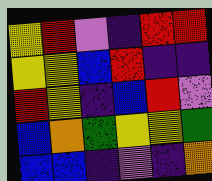[["yellow", "red", "violet", "indigo", "red", "red"], ["yellow", "yellow", "blue", "red", "indigo", "indigo"], ["red", "yellow", "indigo", "blue", "red", "violet"], ["blue", "orange", "green", "yellow", "yellow", "green"], ["blue", "blue", "indigo", "violet", "indigo", "orange"]]